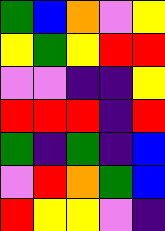[["green", "blue", "orange", "violet", "yellow"], ["yellow", "green", "yellow", "red", "red"], ["violet", "violet", "indigo", "indigo", "yellow"], ["red", "red", "red", "indigo", "red"], ["green", "indigo", "green", "indigo", "blue"], ["violet", "red", "orange", "green", "blue"], ["red", "yellow", "yellow", "violet", "indigo"]]